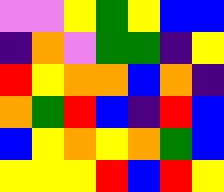[["violet", "violet", "yellow", "green", "yellow", "blue", "blue"], ["indigo", "orange", "violet", "green", "green", "indigo", "yellow"], ["red", "yellow", "orange", "orange", "blue", "orange", "indigo"], ["orange", "green", "red", "blue", "indigo", "red", "blue"], ["blue", "yellow", "orange", "yellow", "orange", "green", "blue"], ["yellow", "yellow", "yellow", "red", "blue", "red", "yellow"]]